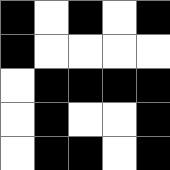[["black", "white", "black", "white", "black"], ["black", "white", "white", "white", "white"], ["white", "black", "black", "black", "black"], ["white", "black", "white", "white", "black"], ["white", "black", "black", "white", "black"]]